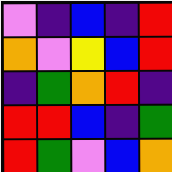[["violet", "indigo", "blue", "indigo", "red"], ["orange", "violet", "yellow", "blue", "red"], ["indigo", "green", "orange", "red", "indigo"], ["red", "red", "blue", "indigo", "green"], ["red", "green", "violet", "blue", "orange"]]